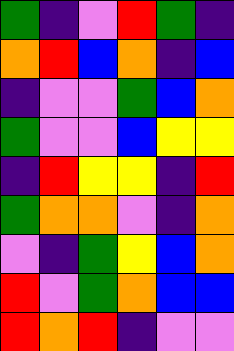[["green", "indigo", "violet", "red", "green", "indigo"], ["orange", "red", "blue", "orange", "indigo", "blue"], ["indigo", "violet", "violet", "green", "blue", "orange"], ["green", "violet", "violet", "blue", "yellow", "yellow"], ["indigo", "red", "yellow", "yellow", "indigo", "red"], ["green", "orange", "orange", "violet", "indigo", "orange"], ["violet", "indigo", "green", "yellow", "blue", "orange"], ["red", "violet", "green", "orange", "blue", "blue"], ["red", "orange", "red", "indigo", "violet", "violet"]]